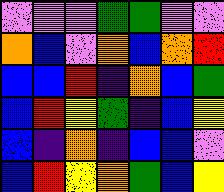[["violet", "violet", "violet", "green", "green", "violet", "violet"], ["orange", "blue", "violet", "orange", "blue", "orange", "red"], ["blue", "blue", "red", "indigo", "orange", "blue", "green"], ["blue", "red", "yellow", "green", "indigo", "blue", "yellow"], ["blue", "indigo", "orange", "indigo", "blue", "blue", "violet"], ["blue", "red", "yellow", "orange", "green", "blue", "yellow"]]